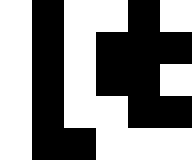[["white", "black", "white", "white", "black", "white"], ["white", "black", "white", "black", "black", "black"], ["white", "black", "white", "black", "black", "white"], ["white", "black", "white", "white", "black", "black"], ["white", "black", "black", "white", "white", "white"]]